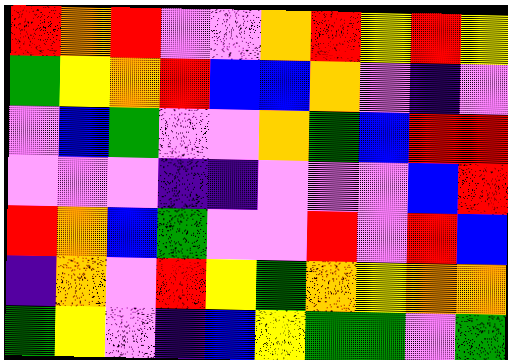[["red", "orange", "red", "violet", "violet", "orange", "red", "yellow", "red", "yellow"], ["green", "yellow", "orange", "red", "blue", "blue", "orange", "violet", "indigo", "violet"], ["violet", "blue", "green", "violet", "violet", "orange", "green", "blue", "red", "red"], ["violet", "violet", "violet", "indigo", "indigo", "violet", "violet", "violet", "blue", "red"], ["red", "orange", "blue", "green", "violet", "violet", "red", "violet", "red", "blue"], ["indigo", "orange", "violet", "red", "yellow", "green", "orange", "yellow", "orange", "orange"], ["green", "yellow", "violet", "indigo", "blue", "yellow", "green", "green", "violet", "green"]]